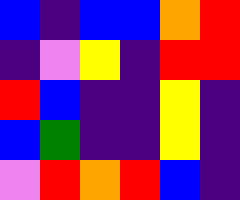[["blue", "indigo", "blue", "blue", "orange", "red"], ["indigo", "violet", "yellow", "indigo", "red", "red"], ["red", "blue", "indigo", "indigo", "yellow", "indigo"], ["blue", "green", "indigo", "indigo", "yellow", "indigo"], ["violet", "red", "orange", "red", "blue", "indigo"]]